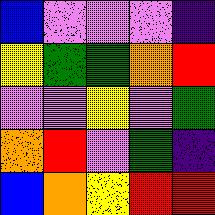[["blue", "violet", "violet", "violet", "indigo"], ["yellow", "green", "green", "orange", "red"], ["violet", "violet", "yellow", "violet", "green"], ["orange", "red", "violet", "green", "indigo"], ["blue", "orange", "yellow", "red", "red"]]